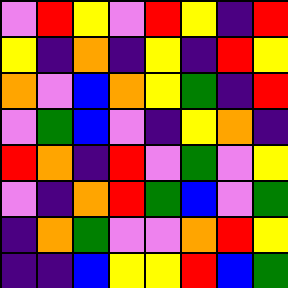[["violet", "red", "yellow", "violet", "red", "yellow", "indigo", "red"], ["yellow", "indigo", "orange", "indigo", "yellow", "indigo", "red", "yellow"], ["orange", "violet", "blue", "orange", "yellow", "green", "indigo", "red"], ["violet", "green", "blue", "violet", "indigo", "yellow", "orange", "indigo"], ["red", "orange", "indigo", "red", "violet", "green", "violet", "yellow"], ["violet", "indigo", "orange", "red", "green", "blue", "violet", "green"], ["indigo", "orange", "green", "violet", "violet", "orange", "red", "yellow"], ["indigo", "indigo", "blue", "yellow", "yellow", "red", "blue", "green"]]